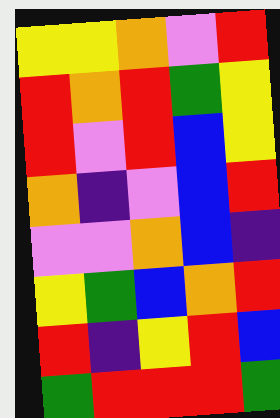[["yellow", "yellow", "orange", "violet", "red"], ["red", "orange", "red", "green", "yellow"], ["red", "violet", "red", "blue", "yellow"], ["orange", "indigo", "violet", "blue", "red"], ["violet", "violet", "orange", "blue", "indigo"], ["yellow", "green", "blue", "orange", "red"], ["red", "indigo", "yellow", "red", "blue"], ["green", "red", "red", "red", "green"]]